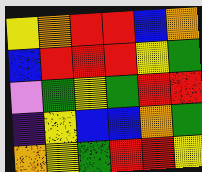[["yellow", "orange", "red", "red", "blue", "orange"], ["blue", "red", "red", "red", "yellow", "green"], ["violet", "green", "yellow", "green", "red", "red"], ["indigo", "yellow", "blue", "blue", "orange", "green"], ["orange", "yellow", "green", "red", "red", "yellow"]]